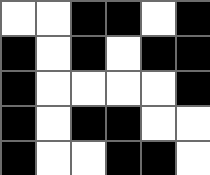[["white", "white", "black", "black", "white", "black"], ["black", "white", "black", "white", "black", "black"], ["black", "white", "white", "white", "white", "black"], ["black", "white", "black", "black", "white", "white"], ["black", "white", "white", "black", "black", "white"]]